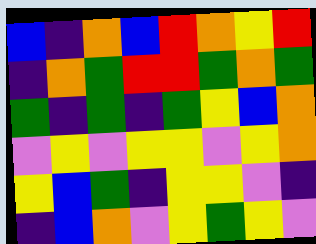[["blue", "indigo", "orange", "blue", "red", "orange", "yellow", "red"], ["indigo", "orange", "green", "red", "red", "green", "orange", "green"], ["green", "indigo", "green", "indigo", "green", "yellow", "blue", "orange"], ["violet", "yellow", "violet", "yellow", "yellow", "violet", "yellow", "orange"], ["yellow", "blue", "green", "indigo", "yellow", "yellow", "violet", "indigo"], ["indigo", "blue", "orange", "violet", "yellow", "green", "yellow", "violet"]]